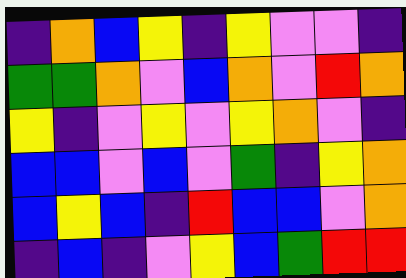[["indigo", "orange", "blue", "yellow", "indigo", "yellow", "violet", "violet", "indigo"], ["green", "green", "orange", "violet", "blue", "orange", "violet", "red", "orange"], ["yellow", "indigo", "violet", "yellow", "violet", "yellow", "orange", "violet", "indigo"], ["blue", "blue", "violet", "blue", "violet", "green", "indigo", "yellow", "orange"], ["blue", "yellow", "blue", "indigo", "red", "blue", "blue", "violet", "orange"], ["indigo", "blue", "indigo", "violet", "yellow", "blue", "green", "red", "red"]]